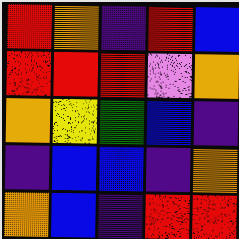[["red", "orange", "indigo", "red", "blue"], ["red", "red", "red", "violet", "orange"], ["orange", "yellow", "green", "blue", "indigo"], ["indigo", "blue", "blue", "indigo", "orange"], ["orange", "blue", "indigo", "red", "red"]]